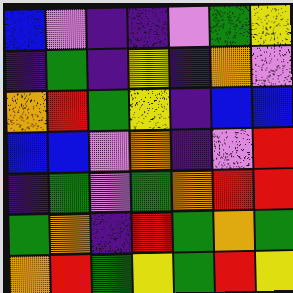[["blue", "violet", "indigo", "indigo", "violet", "green", "yellow"], ["indigo", "green", "indigo", "yellow", "indigo", "orange", "violet"], ["orange", "red", "green", "yellow", "indigo", "blue", "blue"], ["blue", "blue", "violet", "orange", "indigo", "violet", "red"], ["indigo", "green", "violet", "green", "orange", "red", "red"], ["green", "orange", "indigo", "red", "green", "orange", "green"], ["orange", "red", "green", "yellow", "green", "red", "yellow"]]